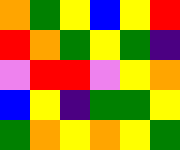[["orange", "green", "yellow", "blue", "yellow", "red"], ["red", "orange", "green", "yellow", "green", "indigo"], ["violet", "red", "red", "violet", "yellow", "orange"], ["blue", "yellow", "indigo", "green", "green", "yellow"], ["green", "orange", "yellow", "orange", "yellow", "green"]]